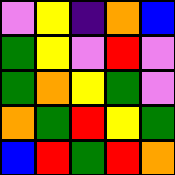[["violet", "yellow", "indigo", "orange", "blue"], ["green", "yellow", "violet", "red", "violet"], ["green", "orange", "yellow", "green", "violet"], ["orange", "green", "red", "yellow", "green"], ["blue", "red", "green", "red", "orange"]]